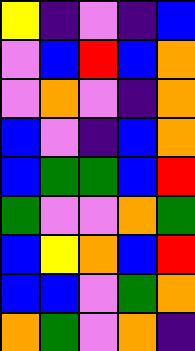[["yellow", "indigo", "violet", "indigo", "blue"], ["violet", "blue", "red", "blue", "orange"], ["violet", "orange", "violet", "indigo", "orange"], ["blue", "violet", "indigo", "blue", "orange"], ["blue", "green", "green", "blue", "red"], ["green", "violet", "violet", "orange", "green"], ["blue", "yellow", "orange", "blue", "red"], ["blue", "blue", "violet", "green", "orange"], ["orange", "green", "violet", "orange", "indigo"]]